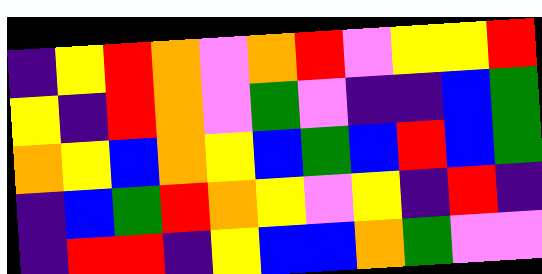[["indigo", "yellow", "red", "orange", "violet", "orange", "red", "violet", "yellow", "yellow", "red"], ["yellow", "indigo", "red", "orange", "violet", "green", "violet", "indigo", "indigo", "blue", "green"], ["orange", "yellow", "blue", "orange", "yellow", "blue", "green", "blue", "red", "blue", "green"], ["indigo", "blue", "green", "red", "orange", "yellow", "violet", "yellow", "indigo", "red", "indigo"], ["indigo", "red", "red", "indigo", "yellow", "blue", "blue", "orange", "green", "violet", "violet"]]